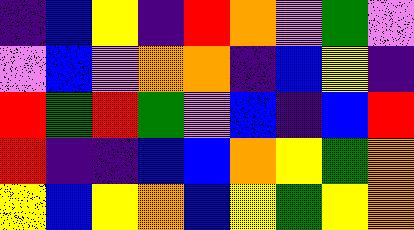[["indigo", "blue", "yellow", "indigo", "red", "orange", "violet", "green", "violet"], ["violet", "blue", "violet", "orange", "orange", "indigo", "blue", "yellow", "indigo"], ["red", "green", "red", "green", "violet", "blue", "indigo", "blue", "red"], ["red", "indigo", "indigo", "blue", "blue", "orange", "yellow", "green", "orange"], ["yellow", "blue", "yellow", "orange", "blue", "yellow", "green", "yellow", "orange"]]